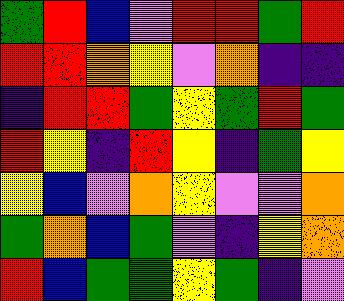[["green", "red", "blue", "violet", "red", "red", "green", "red"], ["red", "red", "orange", "yellow", "violet", "orange", "indigo", "indigo"], ["indigo", "red", "red", "green", "yellow", "green", "red", "green"], ["red", "yellow", "indigo", "red", "yellow", "indigo", "green", "yellow"], ["yellow", "blue", "violet", "orange", "yellow", "violet", "violet", "orange"], ["green", "orange", "blue", "green", "violet", "indigo", "yellow", "orange"], ["red", "blue", "green", "green", "yellow", "green", "indigo", "violet"]]